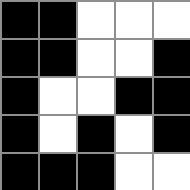[["black", "black", "white", "white", "white"], ["black", "black", "white", "white", "black"], ["black", "white", "white", "black", "black"], ["black", "white", "black", "white", "black"], ["black", "black", "black", "white", "white"]]